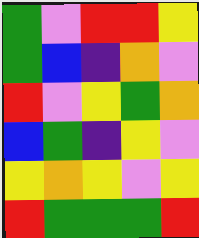[["green", "violet", "red", "red", "yellow"], ["green", "blue", "indigo", "orange", "violet"], ["red", "violet", "yellow", "green", "orange"], ["blue", "green", "indigo", "yellow", "violet"], ["yellow", "orange", "yellow", "violet", "yellow"], ["red", "green", "green", "green", "red"]]